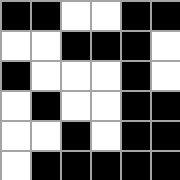[["black", "black", "white", "white", "black", "black"], ["white", "white", "black", "black", "black", "white"], ["black", "white", "white", "white", "black", "white"], ["white", "black", "white", "white", "black", "black"], ["white", "white", "black", "white", "black", "black"], ["white", "black", "black", "black", "black", "black"]]